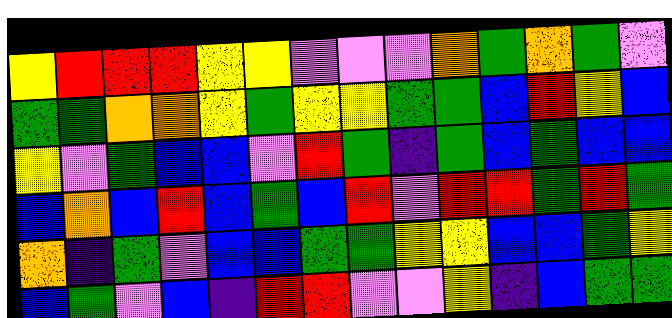[["yellow", "red", "red", "red", "yellow", "yellow", "violet", "violet", "violet", "orange", "green", "orange", "green", "violet"], ["green", "green", "orange", "orange", "yellow", "green", "yellow", "yellow", "green", "green", "blue", "red", "yellow", "blue"], ["yellow", "violet", "green", "blue", "blue", "violet", "red", "green", "indigo", "green", "blue", "green", "blue", "blue"], ["blue", "orange", "blue", "red", "blue", "green", "blue", "red", "violet", "red", "red", "green", "red", "green"], ["orange", "indigo", "green", "violet", "blue", "blue", "green", "green", "yellow", "yellow", "blue", "blue", "green", "yellow"], ["blue", "green", "violet", "blue", "indigo", "red", "red", "violet", "violet", "yellow", "indigo", "blue", "green", "green"]]